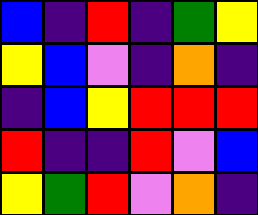[["blue", "indigo", "red", "indigo", "green", "yellow"], ["yellow", "blue", "violet", "indigo", "orange", "indigo"], ["indigo", "blue", "yellow", "red", "red", "red"], ["red", "indigo", "indigo", "red", "violet", "blue"], ["yellow", "green", "red", "violet", "orange", "indigo"]]